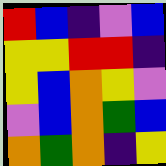[["red", "blue", "indigo", "violet", "blue"], ["yellow", "yellow", "red", "red", "indigo"], ["yellow", "blue", "orange", "yellow", "violet"], ["violet", "blue", "orange", "green", "blue"], ["orange", "green", "orange", "indigo", "yellow"]]